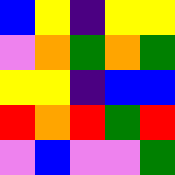[["blue", "yellow", "indigo", "yellow", "yellow"], ["violet", "orange", "green", "orange", "green"], ["yellow", "yellow", "indigo", "blue", "blue"], ["red", "orange", "red", "green", "red"], ["violet", "blue", "violet", "violet", "green"]]